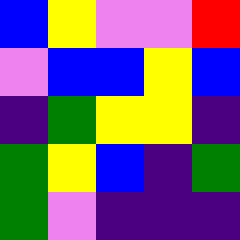[["blue", "yellow", "violet", "violet", "red"], ["violet", "blue", "blue", "yellow", "blue"], ["indigo", "green", "yellow", "yellow", "indigo"], ["green", "yellow", "blue", "indigo", "green"], ["green", "violet", "indigo", "indigo", "indigo"]]